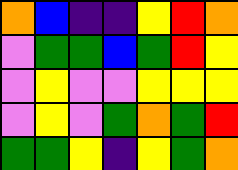[["orange", "blue", "indigo", "indigo", "yellow", "red", "orange"], ["violet", "green", "green", "blue", "green", "red", "yellow"], ["violet", "yellow", "violet", "violet", "yellow", "yellow", "yellow"], ["violet", "yellow", "violet", "green", "orange", "green", "red"], ["green", "green", "yellow", "indigo", "yellow", "green", "orange"]]